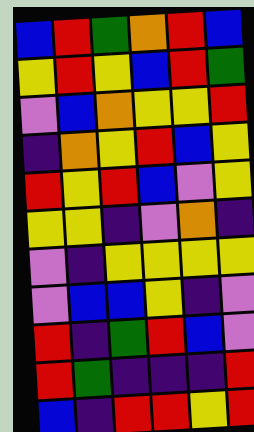[["blue", "red", "green", "orange", "red", "blue"], ["yellow", "red", "yellow", "blue", "red", "green"], ["violet", "blue", "orange", "yellow", "yellow", "red"], ["indigo", "orange", "yellow", "red", "blue", "yellow"], ["red", "yellow", "red", "blue", "violet", "yellow"], ["yellow", "yellow", "indigo", "violet", "orange", "indigo"], ["violet", "indigo", "yellow", "yellow", "yellow", "yellow"], ["violet", "blue", "blue", "yellow", "indigo", "violet"], ["red", "indigo", "green", "red", "blue", "violet"], ["red", "green", "indigo", "indigo", "indigo", "red"], ["blue", "indigo", "red", "red", "yellow", "red"]]